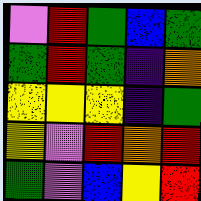[["violet", "red", "green", "blue", "green"], ["green", "red", "green", "indigo", "orange"], ["yellow", "yellow", "yellow", "indigo", "green"], ["yellow", "violet", "red", "orange", "red"], ["green", "violet", "blue", "yellow", "red"]]